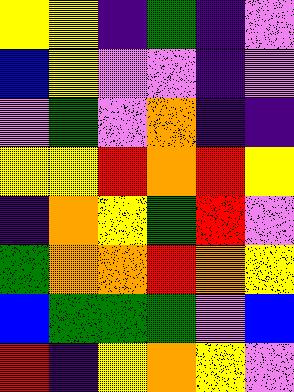[["yellow", "yellow", "indigo", "green", "indigo", "violet"], ["blue", "yellow", "violet", "violet", "indigo", "violet"], ["violet", "green", "violet", "orange", "indigo", "indigo"], ["yellow", "yellow", "red", "orange", "red", "yellow"], ["indigo", "orange", "yellow", "green", "red", "violet"], ["green", "orange", "orange", "red", "orange", "yellow"], ["blue", "green", "green", "green", "violet", "blue"], ["red", "indigo", "yellow", "orange", "yellow", "violet"]]